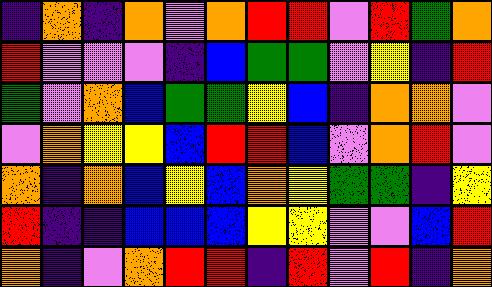[["indigo", "orange", "indigo", "orange", "violet", "orange", "red", "red", "violet", "red", "green", "orange"], ["red", "violet", "violet", "violet", "indigo", "blue", "green", "green", "violet", "yellow", "indigo", "red"], ["green", "violet", "orange", "blue", "green", "green", "yellow", "blue", "indigo", "orange", "orange", "violet"], ["violet", "orange", "yellow", "yellow", "blue", "red", "red", "blue", "violet", "orange", "red", "violet"], ["orange", "indigo", "orange", "blue", "yellow", "blue", "orange", "yellow", "green", "green", "indigo", "yellow"], ["red", "indigo", "indigo", "blue", "blue", "blue", "yellow", "yellow", "violet", "violet", "blue", "red"], ["orange", "indigo", "violet", "orange", "red", "red", "indigo", "red", "violet", "red", "indigo", "orange"]]